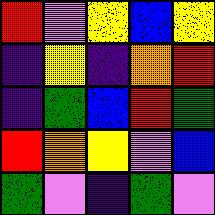[["red", "violet", "yellow", "blue", "yellow"], ["indigo", "yellow", "indigo", "orange", "red"], ["indigo", "green", "blue", "red", "green"], ["red", "orange", "yellow", "violet", "blue"], ["green", "violet", "indigo", "green", "violet"]]